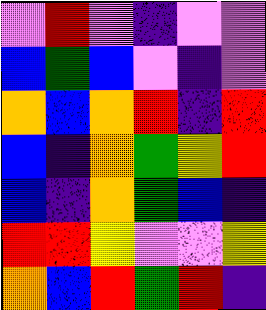[["violet", "red", "violet", "indigo", "violet", "violet"], ["blue", "green", "blue", "violet", "indigo", "violet"], ["orange", "blue", "orange", "red", "indigo", "red"], ["blue", "indigo", "orange", "green", "yellow", "red"], ["blue", "indigo", "orange", "green", "blue", "indigo"], ["red", "red", "yellow", "violet", "violet", "yellow"], ["orange", "blue", "red", "green", "red", "indigo"]]